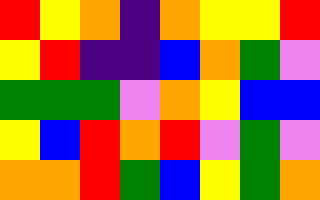[["red", "yellow", "orange", "indigo", "orange", "yellow", "yellow", "red"], ["yellow", "red", "indigo", "indigo", "blue", "orange", "green", "violet"], ["green", "green", "green", "violet", "orange", "yellow", "blue", "blue"], ["yellow", "blue", "red", "orange", "red", "violet", "green", "violet"], ["orange", "orange", "red", "green", "blue", "yellow", "green", "orange"]]